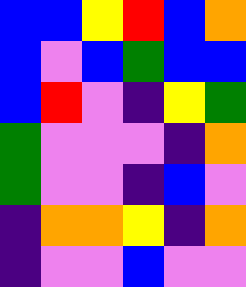[["blue", "blue", "yellow", "red", "blue", "orange"], ["blue", "violet", "blue", "green", "blue", "blue"], ["blue", "red", "violet", "indigo", "yellow", "green"], ["green", "violet", "violet", "violet", "indigo", "orange"], ["green", "violet", "violet", "indigo", "blue", "violet"], ["indigo", "orange", "orange", "yellow", "indigo", "orange"], ["indigo", "violet", "violet", "blue", "violet", "violet"]]